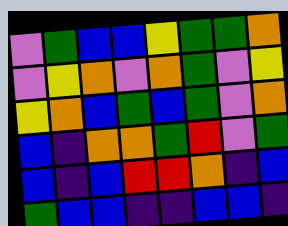[["violet", "green", "blue", "blue", "yellow", "green", "green", "orange"], ["violet", "yellow", "orange", "violet", "orange", "green", "violet", "yellow"], ["yellow", "orange", "blue", "green", "blue", "green", "violet", "orange"], ["blue", "indigo", "orange", "orange", "green", "red", "violet", "green"], ["blue", "indigo", "blue", "red", "red", "orange", "indigo", "blue"], ["green", "blue", "blue", "indigo", "indigo", "blue", "blue", "indigo"]]